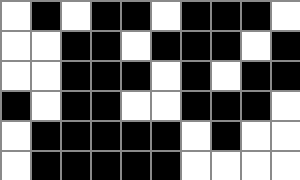[["white", "black", "white", "black", "black", "white", "black", "black", "black", "white"], ["white", "white", "black", "black", "white", "black", "black", "black", "white", "black"], ["white", "white", "black", "black", "black", "white", "black", "white", "black", "black"], ["black", "white", "black", "black", "white", "white", "black", "black", "black", "white"], ["white", "black", "black", "black", "black", "black", "white", "black", "white", "white"], ["white", "black", "black", "black", "black", "black", "white", "white", "white", "white"]]